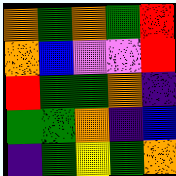[["orange", "green", "orange", "green", "red"], ["orange", "blue", "violet", "violet", "red"], ["red", "green", "green", "orange", "indigo"], ["green", "green", "orange", "indigo", "blue"], ["indigo", "green", "yellow", "green", "orange"]]